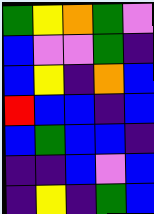[["green", "yellow", "orange", "green", "violet"], ["blue", "violet", "violet", "green", "indigo"], ["blue", "yellow", "indigo", "orange", "blue"], ["red", "blue", "blue", "indigo", "blue"], ["blue", "green", "blue", "blue", "indigo"], ["indigo", "indigo", "blue", "violet", "blue"], ["indigo", "yellow", "indigo", "green", "blue"]]